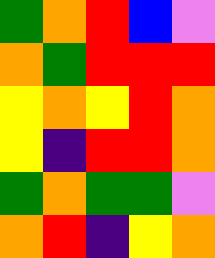[["green", "orange", "red", "blue", "violet"], ["orange", "green", "red", "red", "red"], ["yellow", "orange", "yellow", "red", "orange"], ["yellow", "indigo", "red", "red", "orange"], ["green", "orange", "green", "green", "violet"], ["orange", "red", "indigo", "yellow", "orange"]]